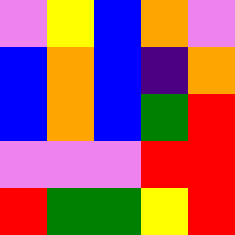[["violet", "yellow", "blue", "orange", "violet"], ["blue", "orange", "blue", "indigo", "orange"], ["blue", "orange", "blue", "green", "red"], ["violet", "violet", "violet", "red", "red"], ["red", "green", "green", "yellow", "red"]]